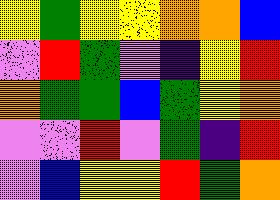[["yellow", "green", "yellow", "yellow", "orange", "orange", "blue"], ["violet", "red", "green", "violet", "indigo", "yellow", "red"], ["orange", "green", "green", "blue", "green", "yellow", "orange"], ["violet", "violet", "red", "violet", "green", "indigo", "red"], ["violet", "blue", "yellow", "yellow", "red", "green", "orange"]]